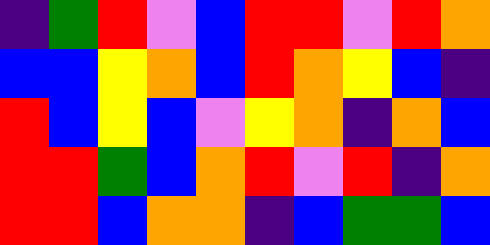[["indigo", "green", "red", "violet", "blue", "red", "red", "violet", "red", "orange"], ["blue", "blue", "yellow", "orange", "blue", "red", "orange", "yellow", "blue", "indigo"], ["red", "blue", "yellow", "blue", "violet", "yellow", "orange", "indigo", "orange", "blue"], ["red", "red", "green", "blue", "orange", "red", "violet", "red", "indigo", "orange"], ["red", "red", "blue", "orange", "orange", "indigo", "blue", "green", "green", "blue"]]